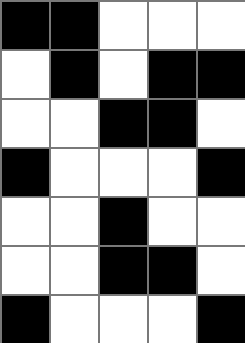[["black", "black", "white", "white", "white"], ["white", "black", "white", "black", "black"], ["white", "white", "black", "black", "white"], ["black", "white", "white", "white", "black"], ["white", "white", "black", "white", "white"], ["white", "white", "black", "black", "white"], ["black", "white", "white", "white", "black"]]